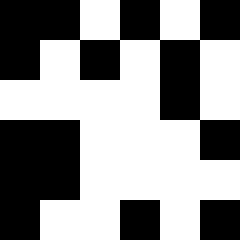[["black", "black", "white", "black", "white", "black"], ["black", "white", "black", "white", "black", "white"], ["white", "white", "white", "white", "black", "white"], ["black", "black", "white", "white", "white", "black"], ["black", "black", "white", "white", "white", "white"], ["black", "white", "white", "black", "white", "black"]]